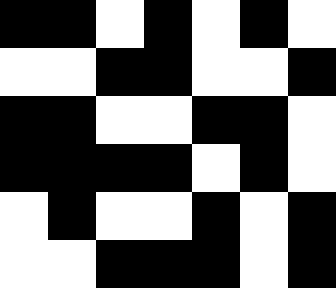[["black", "black", "white", "black", "white", "black", "white"], ["white", "white", "black", "black", "white", "white", "black"], ["black", "black", "white", "white", "black", "black", "white"], ["black", "black", "black", "black", "white", "black", "white"], ["white", "black", "white", "white", "black", "white", "black"], ["white", "white", "black", "black", "black", "white", "black"]]